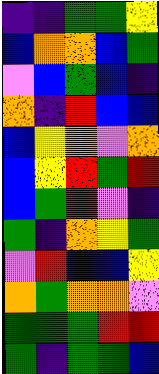[["indigo", "indigo", "green", "green", "yellow"], ["blue", "orange", "orange", "blue", "green"], ["violet", "blue", "green", "blue", "indigo"], ["orange", "indigo", "red", "blue", "blue"], ["blue", "yellow", "orange", "violet", "orange"], ["blue", "yellow", "red", "green", "red"], ["blue", "green", "red", "violet", "indigo"], ["green", "indigo", "orange", "yellow", "green"], ["violet", "red", "blue", "blue", "yellow"], ["orange", "green", "orange", "orange", "violet"], ["green", "green", "green", "red", "red"], ["green", "indigo", "green", "green", "blue"]]